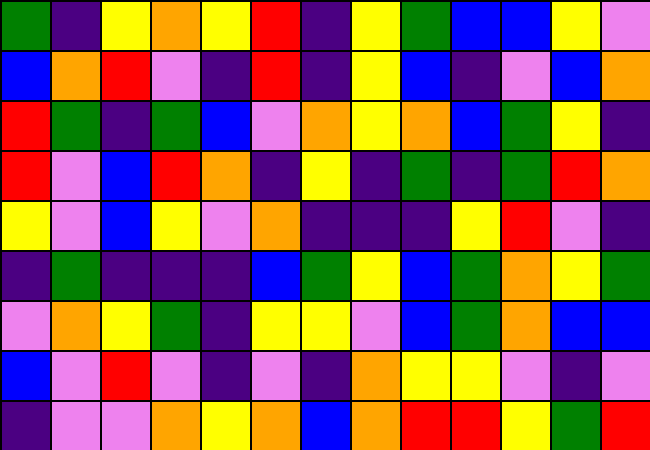[["green", "indigo", "yellow", "orange", "yellow", "red", "indigo", "yellow", "green", "blue", "blue", "yellow", "violet"], ["blue", "orange", "red", "violet", "indigo", "red", "indigo", "yellow", "blue", "indigo", "violet", "blue", "orange"], ["red", "green", "indigo", "green", "blue", "violet", "orange", "yellow", "orange", "blue", "green", "yellow", "indigo"], ["red", "violet", "blue", "red", "orange", "indigo", "yellow", "indigo", "green", "indigo", "green", "red", "orange"], ["yellow", "violet", "blue", "yellow", "violet", "orange", "indigo", "indigo", "indigo", "yellow", "red", "violet", "indigo"], ["indigo", "green", "indigo", "indigo", "indigo", "blue", "green", "yellow", "blue", "green", "orange", "yellow", "green"], ["violet", "orange", "yellow", "green", "indigo", "yellow", "yellow", "violet", "blue", "green", "orange", "blue", "blue"], ["blue", "violet", "red", "violet", "indigo", "violet", "indigo", "orange", "yellow", "yellow", "violet", "indigo", "violet"], ["indigo", "violet", "violet", "orange", "yellow", "orange", "blue", "orange", "red", "red", "yellow", "green", "red"]]